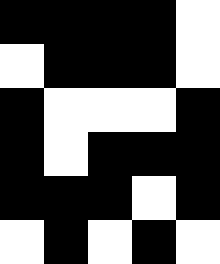[["black", "black", "black", "black", "white"], ["white", "black", "black", "black", "white"], ["black", "white", "white", "white", "black"], ["black", "white", "black", "black", "black"], ["black", "black", "black", "white", "black"], ["white", "black", "white", "black", "white"]]